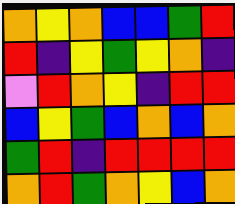[["orange", "yellow", "orange", "blue", "blue", "green", "red"], ["red", "indigo", "yellow", "green", "yellow", "orange", "indigo"], ["violet", "red", "orange", "yellow", "indigo", "red", "red"], ["blue", "yellow", "green", "blue", "orange", "blue", "orange"], ["green", "red", "indigo", "red", "red", "red", "red"], ["orange", "red", "green", "orange", "yellow", "blue", "orange"]]